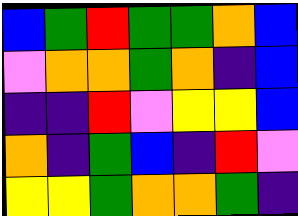[["blue", "green", "red", "green", "green", "orange", "blue"], ["violet", "orange", "orange", "green", "orange", "indigo", "blue"], ["indigo", "indigo", "red", "violet", "yellow", "yellow", "blue"], ["orange", "indigo", "green", "blue", "indigo", "red", "violet"], ["yellow", "yellow", "green", "orange", "orange", "green", "indigo"]]